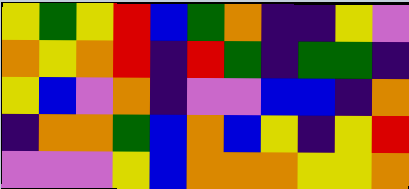[["yellow", "green", "yellow", "red", "blue", "green", "orange", "indigo", "indigo", "yellow", "violet"], ["orange", "yellow", "orange", "red", "indigo", "red", "green", "indigo", "green", "green", "indigo"], ["yellow", "blue", "violet", "orange", "indigo", "violet", "violet", "blue", "blue", "indigo", "orange"], ["indigo", "orange", "orange", "green", "blue", "orange", "blue", "yellow", "indigo", "yellow", "red"], ["violet", "violet", "violet", "yellow", "blue", "orange", "orange", "orange", "yellow", "yellow", "orange"]]